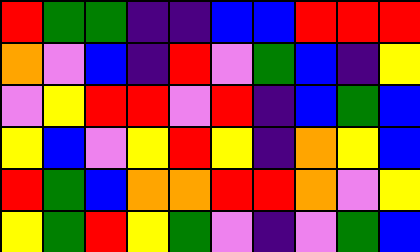[["red", "green", "green", "indigo", "indigo", "blue", "blue", "red", "red", "red"], ["orange", "violet", "blue", "indigo", "red", "violet", "green", "blue", "indigo", "yellow"], ["violet", "yellow", "red", "red", "violet", "red", "indigo", "blue", "green", "blue"], ["yellow", "blue", "violet", "yellow", "red", "yellow", "indigo", "orange", "yellow", "blue"], ["red", "green", "blue", "orange", "orange", "red", "red", "orange", "violet", "yellow"], ["yellow", "green", "red", "yellow", "green", "violet", "indigo", "violet", "green", "blue"]]